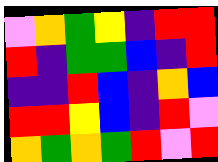[["violet", "orange", "green", "yellow", "indigo", "red", "red"], ["red", "indigo", "green", "green", "blue", "indigo", "red"], ["indigo", "indigo", "red", "blue", "indigo", "orange", "blue"], ["red", "red", "yellow", "blue", "indigo", "red", "violet"], ["orange", "green", "orange", "green", "red", "violet", "red"]]